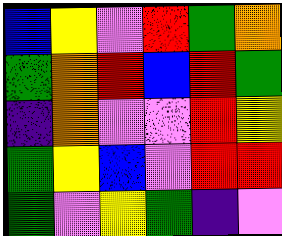[["blue", "yellow", "violet", "red", "green", "orange"], ["green", "orange", "red", "blue", "red", "green"], ["indigo", "orange", "violet", "violet", "red", "yellow"], ["green", "yellow", "blue", "violet", "red", "red"], ["green", "violet", "yellow", "green", "indigo", "violet"]]